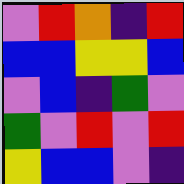[["violet", "red", "orange", "indigo", "red"], ["blue", "blue", "yellow", "yellow", "blue"], ["violet", "blue", "indigo", "green", "violet"], ["green", "violet", "red", "violet", "red"], ["yellow", "blue", "blue", "violet", "indigo"]]